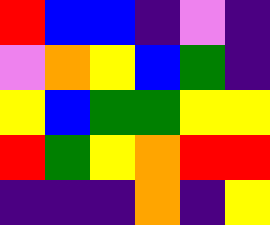[["red", "blue", "blue", "indigo", "violet", "indigo"], ["violet", "orange", "yellow", "blue", "green", "indigo"], ["yellow", "blue", "green", "green", "yellow", "yellow"], ["red", "green", "yellow", "orange", "red", "red"], ["indigo", "indigo", "indigo", "orange", "indigo", "yellow"]]